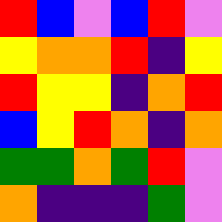[["red", "blue", "violet", "blue", "red", "violet"], ["yellow", "orange", "orange", "red", "indigo", "yellow"], ["red", "yellow", "yellow", "indigo", "orange", "red"], ["blue", "yellow", "red", "orange", "indigo", "orange"], ["green", "green", "orange", "green", "red", "violet"], ["orange", "indigo", "indigo", "indigo", "green", "violet"]]